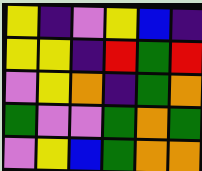[["yellow", "indigo", "violet", "yellow", "blue", "indigo"], ["yellow", "yellow", "indigo", "red", "green", "red"], ["violet", "yellow", "orange", "indigo", "green", "orange"], ["green", "violet", "violet", "green", "orange", "green"], ["violet", "yellow", "blue", "green", "orange", "orange"]]